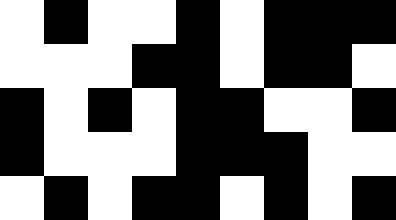[["white", "black", "white", "white", "black", "white", "black", "black", "black"], ["white", "white", "white", "black", "black", "white", "black", "black", "white"], ["black", "white", "black", "white", "black", "black", "white", "white", "black"], ["black", "white", "white", "white", "black", "black", "black", "white", "white"], ["white", "black", "white", "black", "black", "white", "black", "white", "black"]]